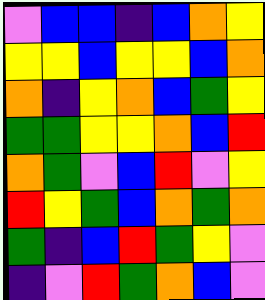[["violet", "blue", "blue", "indigo", "blue", "orange", "yellow"], ["yellow", "yellow", "blue", "yellow", "yellow", "blue", "orange"], ["orange", "indigo", "yellow", "orange", "blue", "green", "yellow"], ["green", "green", "yellow", "yellow", "orange", "blue", "red"], ["orange", "green", "violet", "blue", "red", "violet", "yellow"], ["red", "yellow", "green", "blue", "orange", "green", "orange"], ["green", "indigo", "blue", "red", "green", "yellow", "violet"], ["indigo", "violet", "red", "green", "orange", "blue", "violet"]]